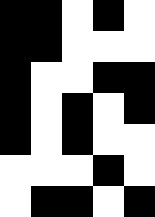[["black", "black", "white", "black", "white"], ["black", "black", "white", "white", "white"], ["black", "white", "white", "black", "black"], ["black", "white", "black", "white", "black"], ["black", "white", "black", "white", "white"], ["white", "white", "white", "black", "white"], ["white", "black", "black", "white", "black"]]